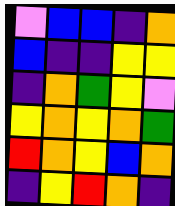[["violet", "blue", "blue", "indigo", "orange"], ["blue", "indigo", "indigo", "yellow", "yellow"], ["indigo", "orange", "green", "yellow", "violet"], ["yellow", "orange", "yellow", "orange", "green"], ["red", "orange", "yellow", "blue", "orange"], ["indigo", "yellow", "red", "orange", "indigo"]]